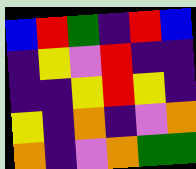[["blue", "red", "green", "indigo", "red", "blue"], ["indigo", "yellow", "violet", "red", "indigo", "indigo"], ["indigo", "indigo", "yellow", "red", "yellow", "indigo"], ["yellow", "indigo", "orange", "indigo", "violet", "orange"], ["orange", "indigo", "violet", "orange", "green", "green"]]